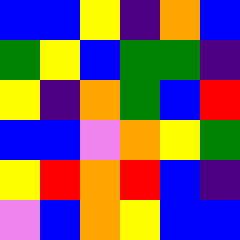[["blue", "blue", "yellow", "indigo", "orange", "blue"], ["green", "yellow", "blue", "green", "green", "indigo"], ["yellow", "indigo", "orange", "green", "blue", "red"], ["blue", "blue", "violet", "orange", "yellow", "green"], ["yellow", "red", "orange", "red", "blue", "indigo"], ["violet", "blue", "orange", "yellow", "blue", "blue"]]